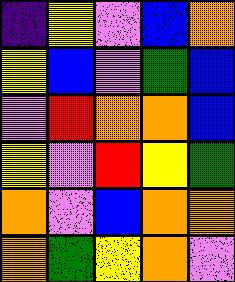[["indigo", "yellow", "violet", "blue", "orange"], ["yellow", "blue", "violet", "green", "blue"], ["violet", "red", "orange", "orange", "blue"], ["yellow", "violet", "red", "yellow", "green"], ["orange", "violet", "blue", "orange", "orange"], ["orange", "green", "yellow", "orange", "violet"]]